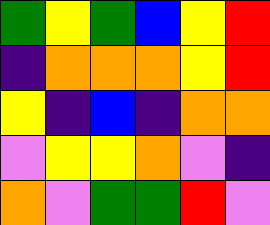[["green", "yellow", "green", "blue", "yellow", "red"], ["indigo", "orange", "orange", "orange", "yellow", "red"], ["yellow", "indigo", "blue", "indigo", "orange", "orange"], ["violet", "yellow", "yellow", "orange", "violet", "indigo"], ["orange", "violet", "green", "green", "red", "violet"]]